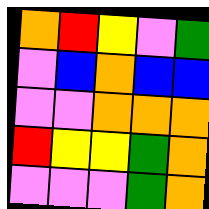[["orange", "red", "yellow", "violet", "green"], ["violet", "blue", "orange", "blue", "blue"], ["violet", "violet", "orange", "orange", "orange"], ["red", "yellow", "yellow", "green", "orange"], ["violet", "violet", "violet", "green", "orange"]]